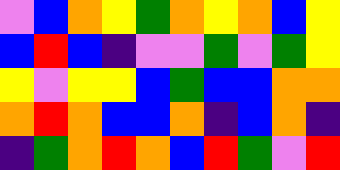[["violet", "blue", "orange", "yellow", "green", "orange", "yellow", "orange", "blue", "yellow"], ["blue", "red", "blue", "indigo", "violet", "violet", "green", "violet", "green", "yellow"], ["yellow", "violet", "yellow", "yellow", "blue", "green", "blue", "blue", "orange", "orange"], ["orange", "red", "orange", "blue", "blue", "orange", "indigo", "blue", "orange", "indigo"], ["indigo", "green", "orange", "red", "orange", "blue", "red", "green", "violet", "red"]]